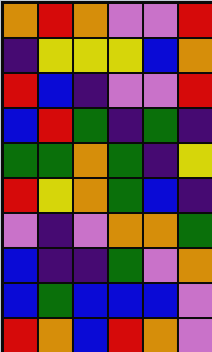[["orange", "red", "orange", "violet", "violet", "red"], ["indigo", "yellow", "yellow", "yellow", "blue", "orange"], ["red", "blue", "indigo", "violet", "violet", "red"], ["blue", "red", "green", "indigo", "green", "indigo"], ["green", "green", "orange", "green", "indigo", "yellow"], ["red", "yellow", "orange", "green", "blue", "indigo"], ["violet", "indigo", "violet", "orange", "orange", "green"], ["blue", "indigo", "indigo", "green", "violet", "orange"], ["blue", "green", "blue", "blue", "blue", "violet"], ["red", "orange", "blue", "red", "orange", "violet"]]